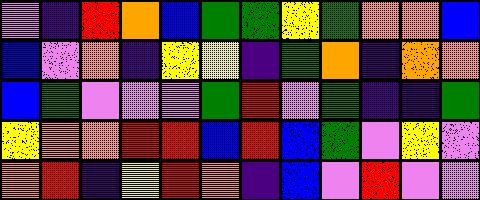[["violet", "indigo", "red", "orange", "blue", "green", "green", "yellow", "green", "orange", "orange", "blue"], ["blue", "violet", "orange", "indigo", "yellow", "yellow", "indigo", "green", "orange", "indigo", "orange", "orange"], ["blue", "green", "violet", "violet", "violet", "green", "red", "violet", "green", "indigo", "indigo", "green"], ["yellow", "orange", "orange", "red", "red", "blue", "red", "blue", "green", "violet", "yellow", "violet"], ["orange", "red", "indigo", "yellow", "red", "orange", "indigo", "blue", "violet", "red", "violet", "violet"]]